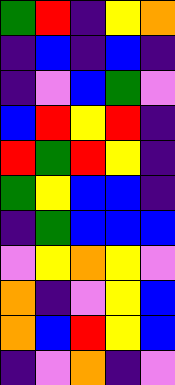[["green", "red", "indigo", "yellow", "orange"], ["indigo", "blue", "indigo", "blue", "indigo"], ["indigo", "violet", "blue", "green", "violet"], ["blue", "red", "yellow", "red", "indigo"], ["red", "green", "red", "yellow", "indigo"], ["green", "yellow", "blue", "blue", "indigo"], ["indigo", "green", "blue", "blue", "blue"], ["violet", "yellow", "orange", "yellow", "violet"], ["orange", "indigo", "violet", "yellow", "blue"], ["orange", "blue", "red", "yellow", "blue"], ["indigo", "violet", "orange", "indigo", "violet"]]